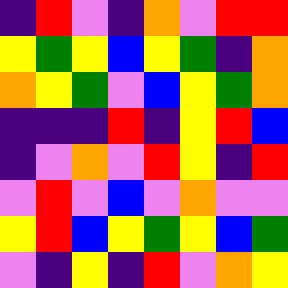[["indigo", "red", "violet", "indigo", "orange", "violet", "red", "red"], ["yellow", "green", "yellow", "blue", "yellow", "green", "indigo", "orange"], ["orange", "yellow", "green", "violet", "blue", "yellow", "green", "orange"], ["indigo", "indigo", "indigo", "red", "indigo", "yellow", "red", "blue"], ["indigo", "violet", "orange", "violet", "red", "yellow", "indigo", "red"], ["violet", "red", "violet", "blue", "violet", "orange", "violet", "violet"], ["yellow", "red", "blue", "yellow", "green", "yellow", "blue", "green"], ["violet", "indigo", "yellow", "indigo", "red", "violet", "orange", "yellow"]]